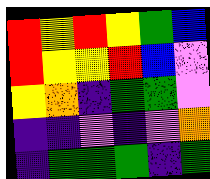[["red", "yellow", "red", "yellow", "green", "blue"], ["red", "yellow", "yellow", "red", "blue", "violet"], ["yellow", "orange", "indigo", "green", "green", "violet"], ["indigo", "indigo", "violet", "indigo", "violet", "orange"], ["indigo", "green", "green", "green", "indigo", "green"]]